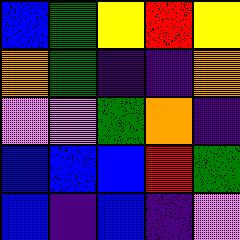[["blue", "green", "yellow", "red", "yellow"], ["orange", "green", "indigo", "indigo", "orange"], ["violet", "violet", "green", "orange", "indigo"], ["blue", "blue", "blue", "red", "green"], ["blue", "indigo", "blue", "indigo", "violet"]]